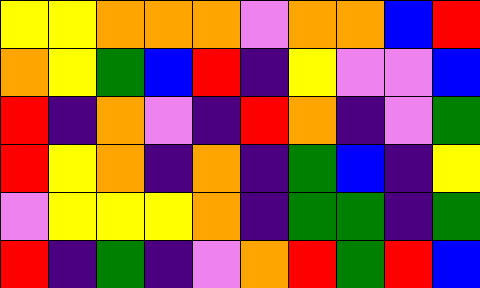[["yellow", "yellow", "orange", "orange", "orange", "violet", "orange", "orange", "blue", "red"], ["orange", "yellow", "green", "blue", "red", "indigo", "yellow", "violet", "violet", "blue"], ["red", "indigo", "orange", "violet", "indigo", "red", "orange", "indigo", "violet", "green"], ["red", "yellow", "orange", "indigo", "orange", "indigo", "green", "blue", "indigo", "yellow"], ["violet", "yellow", "yellow", "yellow", "orange", "indigo", "green", "green", "indigo", "green"], ["red", "indigo", "green", "indigo", "violet", "orange", "red", "green", "red", "blue"]]